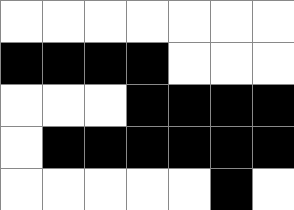[["white", "white", "white", "white", "white", "white", "white"], ["black", "black", "black", "black", "white", "white", "white"], ["white", "white", "white", "black", "black", "black", "black"], ["white", "black", "black", "black", "black", "black", "black"], ["white", "white", "white", "white", "white", "black", "white"]]